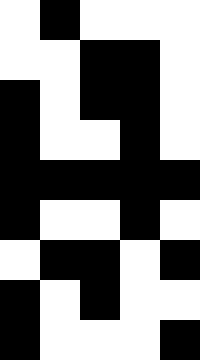[["white", "black", "white", "white", "white"], ["white", "white", "black", "black", "white"], ["black", "white", "black", "black", "white"], ["black", "white", "white", "black", "white"], ["black", "black", "black", "black", "black"], ["black", "white", "white", "black", "white"], ["white", "black", "black", "white", "black"], ["black", "white", "black", "white", "white"], ["black", "white", "white", "white", "black"]]